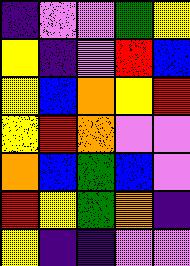[["indigo", "violet", "violet", "green", "yellow"], ["yellow", "indigo", "violet", "red", "blue"], ["yellow", "blue", "orange", "yellow", "red"], ["yellow", "red", "orange", "violet", "violet"], ["orange", "blue", "green", "blue", "violet"], ["red", "yellow", "green", "orange", "indigo"], ["yellow", "indigo", "indigo", "violet", "violet"]]